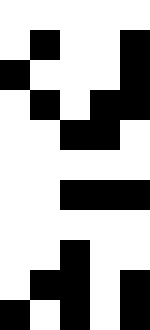[["white", "white", "white", "white", "white"], ["white", "black", "white", "white", "black"], ["black", "white", "white", "white", "black"], ["white", "black", "white", "black", "black"], ["white", "white", "black", "black", "white"], ["white", "white", "white", "white", "white"], ["white", "white", "black", "black", "black"], ["white", "white", "white", "white", "white"], ["white", "white", "black", "white", "white"], ["white", "black", "black", "white", "black"], ["black", "white", "black", "white", "black"]]